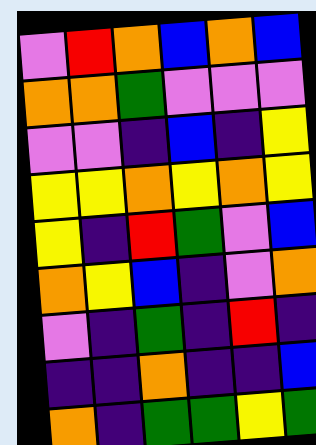[["violet", "red", "orange", "blue", "orange", "blue"], ["orange", "orange", "green", "violet", "violet", "violet"], ["violet", "violet", "indigo", "blue", "indigo", "yellow"], ["yellow", "yellow", "orange", "yellow", "orange", "yellow"], ["yellow", "indigo", "red", "green", "violet", "blue"], ["orange", "yellow", "blue", "indigo", "violet", "orange"], ["violet", "indigo", "green", "indigo", "red", "indigo"], ["indigo", "indigo", "orange", "indigo", "indigo", "blue"], ["orange", "indigo", "green", "green", "yellow", "green"]]